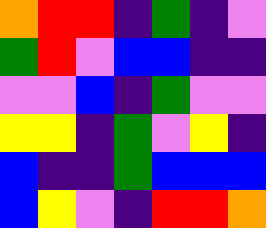[["orange", "red", "red", "indigo", "green", "indigo", "violet"], ["green", "red", "violet", "blue", "blue", "indigo", "indigo"], ["violet", "violet", "blue", "indigo", "green", "violet", "violet"], ["yellow", "yellow", "indigo", "green", "violet", "yellow", "indigo"], ["blue", "indigo", "indigo", "green", "blue", "blue", "blue"], ["blue", "yellow", "violet", "indigo", "red", "red", "orange"]]